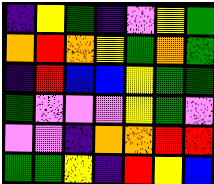[["indigo", "yellow", "green", "indigo", "violet", "yellow", "green"], ["orange", "red", "orange", "yellow", "green", "orange", "green"], ["indigo", "red", "blue", "blue", "yellow", "green", "green"], ["green", "violet", "violet", "violet", "yellow", "green", "violet"], ["violet", "violet", "indigo", "orange", "orange", "red", "red"], ["green", "green", "yellow", "indigo", "red", "yellow", "blue"]]